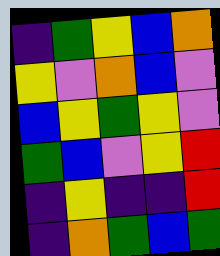[["indigo", "green", "yellow", "blue", "orange"], ["yellow", "violet", "orange", "blue", "violet"], ["blue", "yellow", "green", "yellow", "violet"], ["green", "blue", "violet", "yellow", "red"], ["indigo", "yellow", "indigo", "indigo", "red"], ["indigo", "orange", "green", "blue", "green"]]